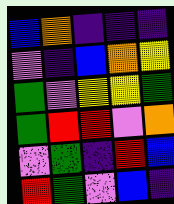[["blue", "orange", "indigo", "indigo", "indigo"], ["violet", "indigo", "blue", "orange", "yellow"], ["green", "violet", "yellow", "yellow", "green"], ["green", "red", "red", "violet", "orange"], ["violet", "green", "indigo", "red", "blue"], ["red", "green", "violet", "blue", "indigo"]]